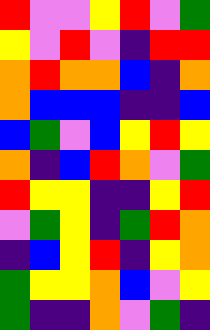[["red", "violet", "violet", "yellow", "red", "violet", "green"], ["yellow", "violet", "red", "violet", "indigo", "red", "red"], ["orange", "red", "orange", "orange", "blue", "indigo", "orange"], ["orange", "blue", "blue", "blue", "indigo", "indigo", "blue"], ["blue", "green", "violet", "blue", "yellow", "red", "yellow"], ["orange", "indigo", "blue", "red", "orange", "violet", "green"], ["red", "yellow", "yellow", "indigo", "indigo", "yellow", "red"], ["violet", "green", "yellow", "indigo", "green", "red", "orange"], ["indigo", "blue", "yellow", "red", "indigo", "yellow", "orange"], ["green", "yellow", "yellow", "orange", "blue", "violet", "yellow"], ["green", "indigo", "indigo", "orange", "violet", "green", "indigo"]]